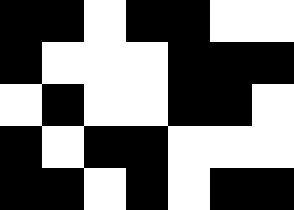[["black", "black", "white", "black", "black", "white", "white"], ["black", "white", "white", "white", "black", "black", "black"], ["white", "black", "white", "white", "black", "black", "white"], ["black", "white", "black", "black", "white", "white", "white"], ["black", "black", "white", "black", "white", "black", "black"]]